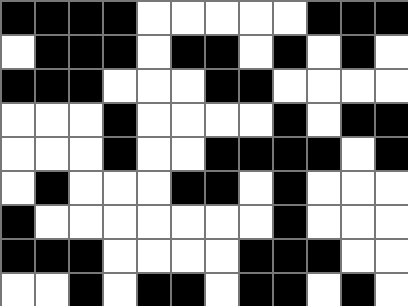[["black", "black", "black", "black", "white", "white", "white", "white", "white", "black", "black", "black"], ["white", "black", "black", "black", "white", "black", "black", "white", "black", "white", "black", "white"], ["black", "black", "black", "white", "white", "white", "black", "black", "white", "white", "white", "white"], ["white", "white", "white", "black", "white", "white", "white", "white", "black", "white", "black", "black"], ["white", "white", "white", "black", "white", "white", "black", "black", "black", "black", "white", "black"], ["white", "black", "white", "white", "white", "black", "black", "white", "black", "white", "white", "white"], ["black", "white", "white", "white", "white", "white", "white", "white", "black", "white", "white", "white"], ["black", "black", "black", "white", "white", "white", "white", "black", "black", "black", "white", "white"], ["white", "white", "black", "white", "black", "black", "white", "black", "black", "white", "black", "white"]]